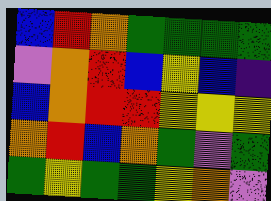[["blue", "red", "orange", "green", "green", "green", "green"], ["violet", "orange", "red", "blue", "yellow", "blue", "indigo"], ["blue", "orange", "red", "red", "yellow", "yellow", "yellow"], ["orange", "red", "blue", "orange", "green", "violet", "green"], ["green", "yellow", "green", "green", "yellow", "orange", "violet"]]